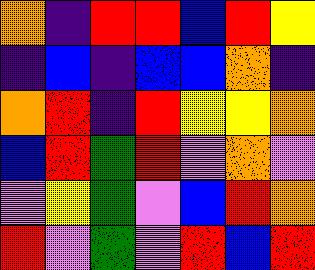[["orange", "indigo", "red", "red", "blue", "red", "yellow"], ["indigo", "blue", "indigo", "blue", "blue", "orange", "indigo"], ["orange", "red", "indigo", "red", "yellow", "yellow", "orange"], ["blue", "red", "green", "red", "violet", "orange", "violet"], ["violet", "yellow", "green", "violet", "blue", "red", "orange"], ["red", "violet", "green", "violet", "red", "blue", "red"]]